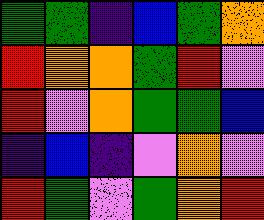[["green", "green", "indigo", "blue", "green", "orange"], ["red", "orange", "orange", "green", "red", "violet"], ["red", "violet", "orange", "green", "green", "blue"], ["indigo", "blue", "indigo", "violet", "orange", "violet"], ["red", "green", "violet", "green", "orange", "red"]]